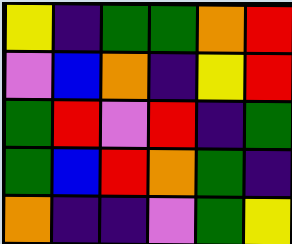[["yellow", "indigo", "green", "green", "orange", "red"], ["violet", "blue", "orange", "indigo", "yellow", "red"], ["green", "red", "violet", "red", "indigo", "green"], ["green", "blue", "red", "orange", "green", "indigo"], ["orange", "indigo", "indigo", "violet", "green", "yellow"]]